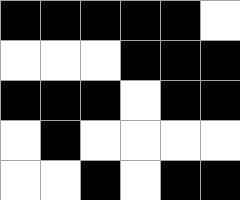[["black", "black", "black", "black", "black", "white"], ["white", "white", "white", "black", "black", "black"], ["black", "black", "black", "white", "black", "black"], ["white", "black", "white", "white", "white", "white"], ["white", "white", "black", "white", "black", "black"]]